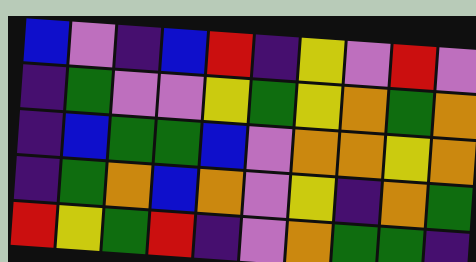[["blue", "violet", "indigo", "blue", "red", "indigo", "yellow", "violet", "red", "violet"], ["indigo", "green", "violet", "violet", "yellow", "green", "yellow", "orange", "green", "orange"], ["indigo", "blue", "green", "green", "blue", "violet", "orange", "orange", "yellow", "orange"], ["indigo", "green", "orange", "blue", "orange", "violet", "yellow", "indigo", "orange", "green"], ["red", "yellow", "green", "red", "indigo", "violet", "orange", "green", "green", "indigo"]]